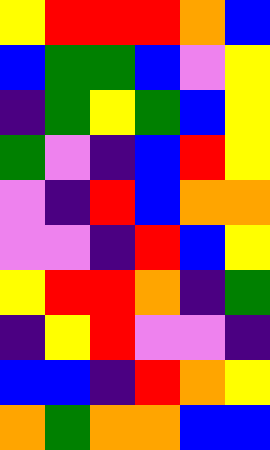[["yellow", "red", "red", "red", "orange", "blue"], ["blue", "green", "green", "blue", "violet", "yellow"], ["indigo", "green", "yellow", "green", "blue", "yellow"], ["green", "violet", "indigo", "blue", "red", "yellow"], ["violet", "indigo", "red", "blue", "orange", "orange"], ["violet", "violet", "indigo", "red", "blue", "yellow"], ["yellow", "red", "red", "orange", "indigo", "green"], ["indigo", "yellow", "red", "violet", "violet", "indigo"], ["blue", "blue", "indigo", "red", "orange", "yellow"], ["orange", "green", "orange", "orange", "blue", "blue"]]